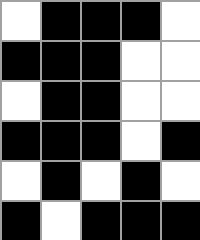[["white", "black", "black", "black", "white"], ["black", "black", "black", "white", "white"], ["white", "black", "black", "white", "white"], ["black", "black", "black", "white", "black"], ["white", "black", "white", "black", "white"], ["black", "white", "black", "black", "black"]]